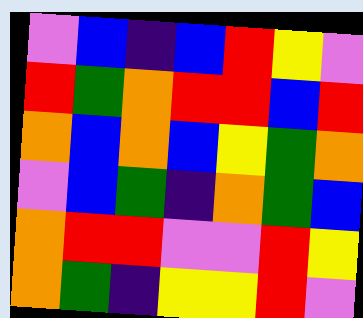[["violet", "blue", "indigo", "blue", "red", "yellow", "violet"], ["red", "green", "orange", "red", "red", "blue", "red"], ["orange", "blue", "orange", "blue", "yellow", "green", "orange"], ["violet", "blue", "green", "indigo", "orange", "green", "blue"], ["orange", "red", "red", "violet", "violet", "red", "yellow"], ["orange", "green", "indigo", "yellow", "yellow", "red", "violet"]]